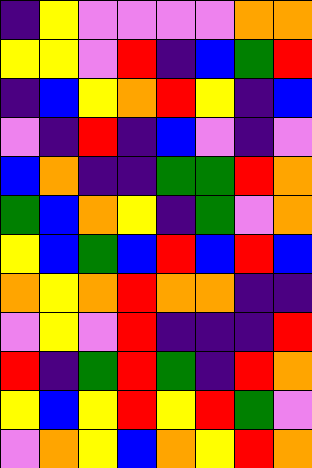[["indigo", "yellow", "violet", "violet", "violet", "violet", "orange", "orange"], ["yellow", "yellow", "violet", "red", "indigo", "blue", "green", "red"], ["indigo", "blue", "yellow", "orange", "red", "yellow", "indigo", "blue"], ["violet", "indigo", "red", "indigo", "blue", "violet", "indigo", "violet"], ["blue", "orange", "indigo", "indigo", "green", "green", "red", "orange"], ["green", "blue", "orange", "yellow", "indigo", "green", "violet", "orange"], ["yellow", "blue", "green", "blue", "red", "blue", "red", "blue"], ["orange", "yellow", "orange", "red", "orange", "orange", "indigo", "indigo"], ["violet", "yellow", "violet", "red", "indigo", "indigo", "indigo", "red"], ["red", "indigo", "green", "red", "green", "indigo", "red", "orange"], ["yellow", "blue", "yellow", "red", "yellow", "red", "green", "violet"], ["violet", "orange", "yellow", "blue", "orange", "yellow", "red", "orange"]]